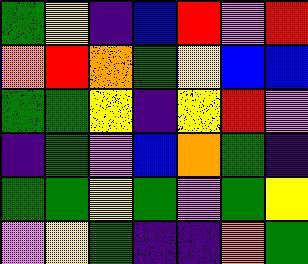[["green", "yellow", "indigo", "blue", "red", "violet", "red"], ["orange", "red", "orange", "green", "yellow", "blue", "blue"], ["green", "green", "yellow", "indigo", "yellow", "red", "violet"], ["indigo", "green", "violet", "blue", "orange", "green", "indigo"], ["green", "green", "yellow", "green", "violet", "green", "yellow"], ["violet", "yellow", "green", "indigo", "indigo", "orange", "green"]]